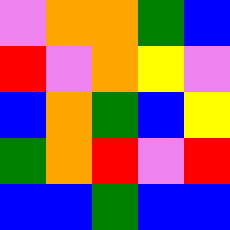[["violet", "orange", "orange", "green", "blue"], ["red", "violet", "orange", "yellow", "violet"], ["blue", "orange", "green", "blue", "yellow"], ["green", "orange", "red", "violet", "red"], ["blue", "blue", "green", "blue", "blue"]]